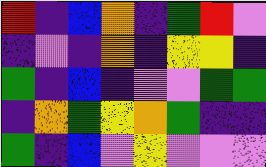[["red", "indigo", "blue", "orange", "indigo", "green", "red", "violet"], ["indigo", "violet", "indigo", "orange", "indigo", "yellow", "yellow", "indigo"], ["green", "indigo", "blue", "indigo", "violet", "violet", "green", "green"], ["indigo", "orange", "green", "yellow", "orange", "green", "indigo", "indigo"], ["green", "indigo", "blue", "violet", "yellow", "violet", "violet", "violet"]]